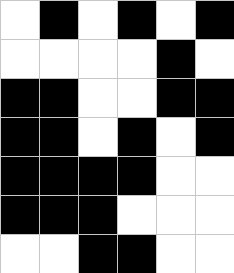[["white", "black", "white", "black", "white", "black"], ["white", "white", "white", "white", "black", "white"], ["black", "black", "white", "white", "black", "black"], ["black", "black", "white", "black", "white", "black"], ["black", "black", "black", "black", "white", "white"], ["black", "black", "black", "white", "white", "white"], ["white", "white", "black", "black", "white", "white"]]